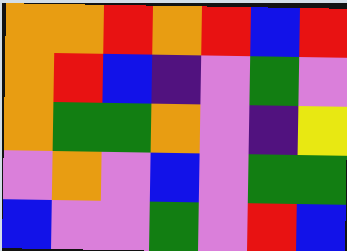[["orange", "orange", "red", "orange", "red", "blue", "red"], ["orange", "red", "blue", "indigo", "violet", "green", "violet"], ["orange", "green", "green", "orange", "violet", "indigo", "yellow"], ["violet", "orange", "violet", "blue", "violet", "green", "green"], ["blue", "violet", "violet", "green", "violet", "red", "blue"]]